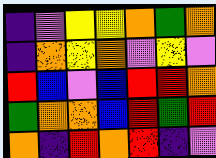[["indigo", "violet", "yellow", "yellow", "orange", "green", "orange"], ["indigo", "orange", "yellow", "orange", "violet", "yellow", "violet"], ["red", "blue", "violet", "blue", "red", "red", "orange"], ["green", "orange", "orange", "blue", "red", "green", "red"], ["orange", "indigo", "red", "orange", "red", "indigo", "violet"]]